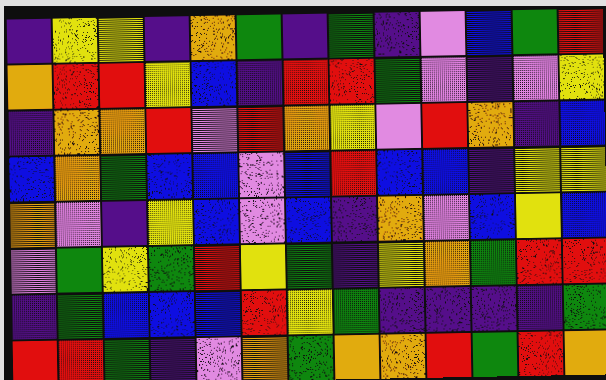[["indigo", "yellow", "yellow", "indigo", "orange", "green", "indigo", "green", "indigo", "violet", "blue", "green", "red"], ["orange", "red", "red", "yellow", "blue", "indigo", "red", "red", "green", "violet", "indigo", "violet", "yellow"], ["indigo", "orange", "orange", "red", "violet", "red", "orange", "yellow", "violet", "red", "orange", "indigo", "blue"], ["blue", "orange", "green", "blue", "blue", "violet", "blue", "red", "blue", "blue", "indigo", "yellow", "yellow"], ["orange", "violet", "indigo", "yellow", "blue", "violet", "blue", "indigo", "orange", "violet", "blue", "yellow", "blue"], ["violet", "green", "yellow", "green", "red", "yellow", "green", "indigo", "yellow", "orange", "green", "red", "red"], ["indigo", "green", "blue", "blue", "blue", "red", "yellow", "green", "indigo", "indigo", "indigo", "indigo", "green"], ["red", "red", "green", "indigo", "violet", "orange", "green", "orange", "orange", "red", "green", "red", "orange"]]